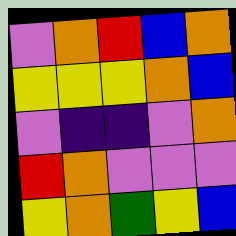[["violet", "orange", "red", "blue", "orange"], ["yellow", "yellow", "yellow", "orange", "blue"], ["violet", "indigo", "indigo", "violet", "orange"], ["red", "orange", "violet", "violet", "violet"], ["yellow", "orange", "green", "yellow", "blue"]]